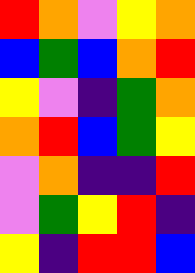[["red", "orange", "violet", "yellow", "orange"], ["blue", "green", "blue", "orange", "red"], ["yellow", "violet", "indigo", "green", "orange"], ["orange", "red", "blue", "green", "yellow"], ["violet", "orange", "indigo", "indigo", "red"], ["violet", "green", "yellow", "red", "indigo"], ["yellow", "indigo", "red", "red", "blue"]]